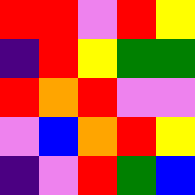[["red", "red", "violet", "red", "yellow"], ["indigo", "red", "yellow", "green", "green"], ["red", "orange", "red", "violet", "violet"], ["violet", "blue", "orange", "red", "yellow"], ["indigo", "violet", "red", "green", "blue"]]